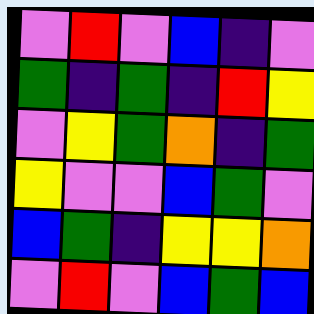[["violet", "red", "violet", "blue", "indigo", "violet"], ["green", "indigo", "green", "indigo", "red", "yellow"], ["violet", "yellow", "green", "orange", "indigo", "green"], ["yellow", "violet", "violet", "blue", "green", "violet"], ["blue", "green", "indigo", "yellow", "yellow", "orange"], ["violet", "red", "violet", "blue", "green", "blue"]]